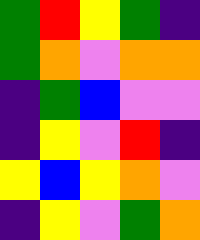[["green", "red", "yellow", "green", "indigo"], ["green", "orange", "violet", "orange", "orange"], ["indigo", "green", "blue", "violet", "violet"], ["indigo", "yellow", "violet", "red", "indigo"], ["yellow", "blue", "yellow", "orange", "violet"], ["indigo", "yellow", "violet", "green", "orange"]]